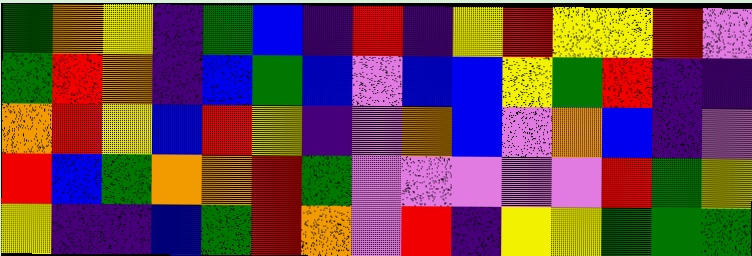[["green", "orange", "yellow", "indigo", "green", "blue", "indigo", "red", "indigo", "yellow", "red", "yellow", "yellow", "red", "violet"], ["green", "red", "orange", "indigo", "blue", "green", "blue", "violet", "blue", "blue", "yellow", "green", "red", "indigo", "indigo"], ["orange", "red", "yellow", "blue", "red", "yellow", "indigo", "violet", "orange", "blue", "violet", "orange", "blue", "indigo", "violet"], ["red", "blue", "green", "orange", "orange", "red", "green", "violet", "violet", "violet", "violet", "violet", "red", "green", "yellow"], ["yellow", "indigo", "indigo", "blue", "green", "red", "orange", "violet", "red", "indigo", "yellow", "yellow", "green", "green", "green"]]